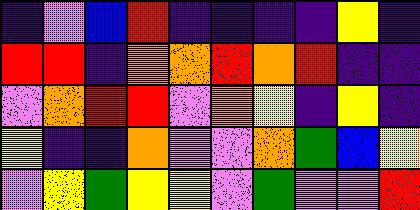[["indigo", "violet", "blue", "red", "indigo", "indigo", "indigo", "indigo", "yellow", "indigo"], ["red", "red", "indigo", "orange", "orange", "red", "orange", "red", "indigo", "indigo"], ["violet", "orange", "red", "red", "violet", "orange", "yellow", "indigo", "yellow", "indigo"], ["yellow", "indigo", "indigo", "orange", "violet", "violet", "orange", "green", "blue", "yellow"], ["violet", "yellow", "green", "yellow", "yellow", "violet", "green", "violet", "violet", "red"]]